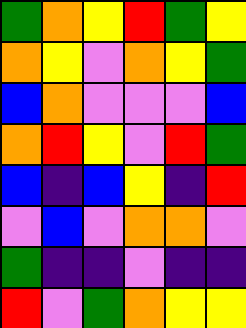[["green", "orange", "yellow", "red", "green", "yellow"], ["orange", "yellow", "violet", "orange", "yellow", "green"], ["blue", "orange", "violet", "violet", "violet", "blue"], ["orange", "red", "yellow", "violet", "red", "green"], ["blue", "indigo", "blue", "yellow", "indigo", "red"], ["violet", "blue", "violet", "orange", "orange", "violet"], ["green", "indigo", "indigo", "violet", "indigo", "indigo"], ["red", "violet", "green", "orange", "yellow", "yellow"]]